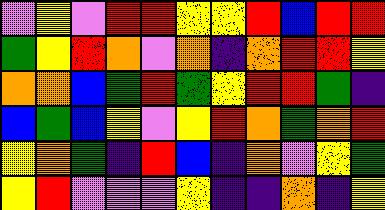[["violet", "yellow", "violet", "red", "red", "yellow", "yellow", "red", "blue", "red", "red"], ["green", "yellow", "red", "orange", "violet", "orange", "indigo", "orange", "red", "red", "yellow"], ["orange", "orange", "blue", "green", "red", "green", "yellow", "red", "red", "green", "indigo"], ["blue", "green", "blue", "yellow", "violet", "yellow", "red", "orange", "green", "orange", "red"], ["yellow", "orange", "green", "indigo", "red", "blue", "indigo", "orange", "violet", "yellow", "green"], ["yellow", "red", "violet", "violet", "violet", "yellow", "indigo", "indigo", "orange", "indigo", "yellow"]]